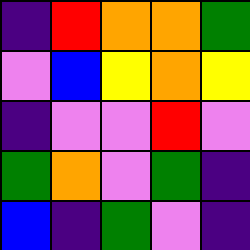[["indigo", "red", "orange", "orange", "green"], ["violet", "blue", "yellow", "orange", "yellow"], ["indigo", "violet", "violet", "red", "violet"], ["green", "orange", "violet", "green", "indigo"], ["blue", "indigo", "green", "violet", "indigo"]]